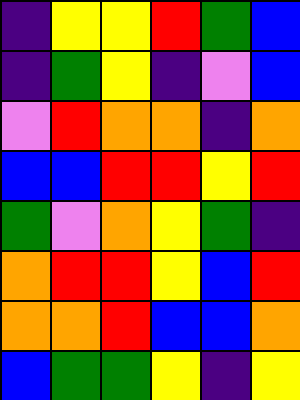[["indigo", "yellow", "yellow", "red", "green", "blue"], ["indigo", "green", "yellow", "indigo", "violet", "blue"], ["violet", "red", "orange", "orange", "indigo", "orange"], ["blue", "blue", "red", "red", "yellow", "red"], ["green", "violet", "orange", "yellow", "green", "indigo"], ["orange", "red", "red", "yellow", "blue", "red"], ["orange", "orange", "red", "blue", "blue", "orange"], ["blue", "green", "green", "yellow", "indigo", "yellow"]]